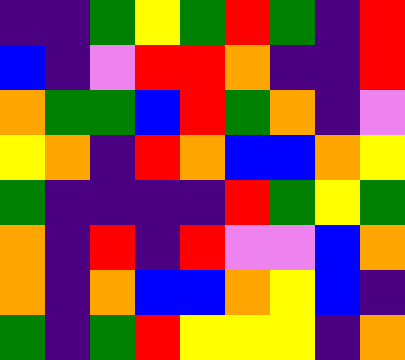[["indigo", "indigo", "green", "yellow", "green", "red", "green", "indigo", "red"], ["blue", "indigo", "violet", "red", "red", "orange", "indigo", "indigo", "red"], ["orange", "green", "green", "blue", "red", "green", "orange", "indigo", "violet"], ["yellow", "orange", "indigo", "red", "orange", "blue", "blue", "orange", "yellow"], ["green", "indigo", "indigo", "indigo", "indigo", "red", "green", "yellow", "green"], ["orange", "indigo", "red", "indigo", "red", "violet", "violet", "blue", "orange"], ["orange", "indigo", "orange", "blue", "blue", "orange", "yellow", "blue", "indigo"], ["green", "indigo", "green", "red", "yellow", "yellow", "yellow", "indigo", "orange"]]